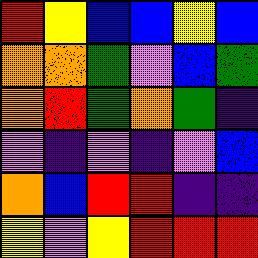[["red", "yellow", "blue", "blue", "yellow", "blue"], ["orange", "orange", "green", "violet", "blue", "green"], ["orange", "red", "green", "orange", "green", "indigo"], ["violet", "indigo", "violet", "indigo", "violet", "blue"], ["orange", "blue", "red", "red", "indigo", "indigo"], ["yellow", "violet", "yellow", "red", "red", "red"]]